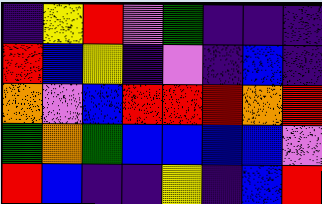[["indigo", "yellow", "red", "violet", "green", "indigo", "indigo", "indigo"], ["red", "blue", "yellow", "indigo", "violet", "indigo", "blue", "indigo"], ["orange", "violet", "blue", "red", "red", "red", "orange", "red"], ["green", "orange", "green", "blue", "blue", "blue", "blue", "violet"], ["red", "blue", "indigo", "indigo", "yellow", "indigo", "blue", "red"]]